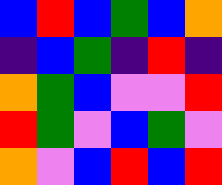[["blue", "red", "blue", "green", "blue", "orange"], ["indigo", "blue", "green", "indigo", "red", "indigo"], ["orange", "green", "blue", "violet", "violet", "red"], ["red", "green", "violet", "blue", "green", "violet"], ["orange", "violet", "blue", "red", "blue", "red"]]